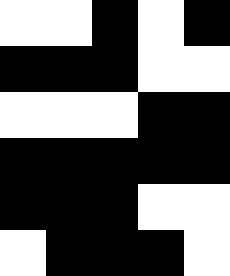[["white", "white", "black", "white", "black"], ["black", "black", "black", "white", "white"], ["white", "white", "white", "black", "black"], ["black", "black", "black", "black", "black"], ["black", "black", "black", "white", "white"], ["white", "black", "black", "black", "white"]]